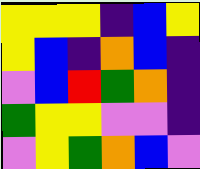[["yellow", "yellow", "yellow", "indigo", "blue", "yellow"], ["yellow", "blue", "indigo", "orange", "blue", "indigo"], ["violet", "blue", "red", "green", "orange", "indigo"], ["green", "yellow", "yellow", "violet", "violet", "indigo"], ["violet", "yellow", "green", "orange", "blue", "violet"]]